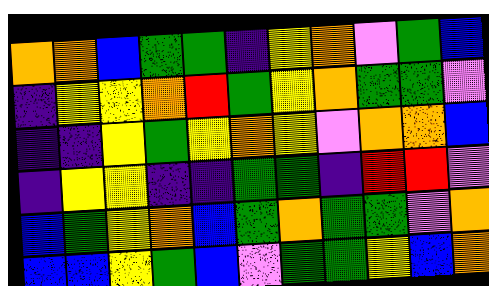[["orange", "orange", "blue", "green", "green", "indigo", "yellow", "orange", "violet", "green", "blue"], ["indigo", "yellow", "yellow", "orange", "red", "green", "yellow", "orange", "green", "green", "violet"], ["indigo", "indigo", "yellow", "green", "yellow", "orange", "yellow", "violet", "orange", "orange", "blue"], ["indigo", "yellow", "yellow", "indigo", "indigo", "green", "green", "indigo", "red", "red", "violet"], ["blue", "green", "yellow", "orange", "blue", "green", "orange", "green", "green", "violet", "orange"], ["blue", "blue", "yellow", "green", "blue", "violet", "green", "green", "yellow", "blue", "orange"]]